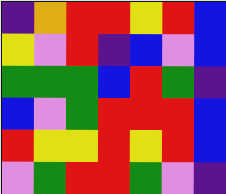[["indigo", "orange", "red", "red", "yellow", "red", "blue"], ["yellow", "violet", "red", "indigo", "blue", "violet", "blue"], ["green", "green", "green", "blue", "red", "green", "indigo"], ["blue", "violet", "green", "red", "red", "red", "blue"], ["red", "yellow", "yellow", "red", "yellow", "red", "blue"], ["violet", "green", "red", "red", "green", "violet", "indigo"]]